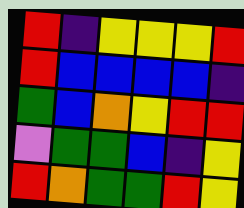[["red", "indigo", "yellow", "yellow", "yellow", "red"], ["red", "blue", "blue", "blue", "blue", "indigo"], ["green", "blue", "orange", "yellow", "red", "red"], ["violet", "green", "green", "blue", "indigo", "yellow"], ["red", "orange", "green", "green", "red", "yellow"]]